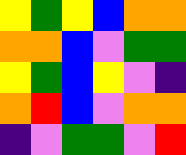[["yellow", "green", "yellow", "blue", "orange", "orange"], ["orange", "orange", "blue", "violet", "green", "green"], ["yellow", "green", "blue", "yellow", "violet", "indigo"], ["orange", "red", "blue", "violet", "orange", "orange"], ["indigo", "violet", "green", "green", "violet", "red"]]